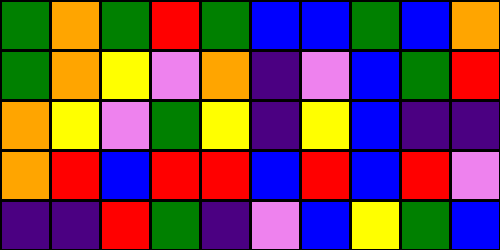[["green", "orange", "green", "red", "green", "blue", "blue", "green", "blue", "orange"], ["green", "orange", "yellow", "violet", "orange", "indigo", "violet", "blue", "green", "red"], ["orange", "yellow", "violet", "green", "yellow", "indigo", "yellow", "blue", "indigo", "indigo"], ["orange", "red", "blue", "red", "red", "blue", "red", "blue", "red", "violet"], ["indigo", "indigo", "red", "green", "indigo", "violet", "blue", "yellow", "green", "blue"]]